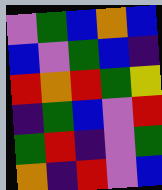[["violet", "green", "blue", "orange", "blue"], ["blue", "violet", "green", "blue", "indigo"], ["red", "orange", "red", "green", "yellow"], ["indigo", "green", "blue", "violet", "red"], ["green", "red", "indigo", "violet", "green"], ["orange", "indigo", "red", "violet", "blue"]]